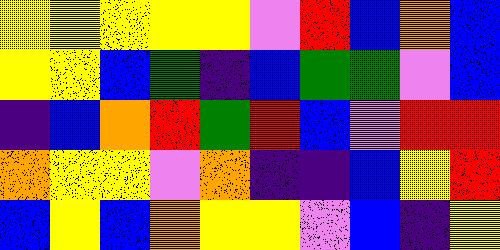[["yellow", "yellow", "yellow", "yellow", "yellow", "violet", "red", "blue", "orange", "blue"], ["yellow", "yellow", "blue", "green", "indigo", "blue", "green", "green", "violet", "blue"], ["indigo", "blue", "orange", "red", "green", "red", "blue", "violet", "red", "red"], ["orange", "yellow", "yellow", "violet", "orange", "indigo", "indigo", "blue", "yellow", "red"], ["blue", "yellow", "blue", "orange", "yellow", "yellow", "violet", "blue", "indigo", "yellow"]]